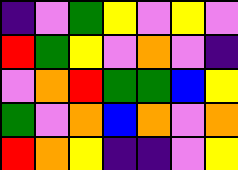[["indigo", "violet", "green", "yellow", "violet", "yellow", "violet"], ["red", "green", "yellow", "violet", "orange", "violet", "indigo"], ["violet", "orange", "red", "green", "green", "blue", "yellow"], ["green", "violet", "orange", "blue", "orange", "violet", "orange"], ["red", "orange", "yellow", "indigo", "indigo", "violet", "yellow"]]